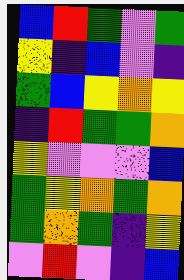[["blue", "red", "green", "violet", "green"], ["yellow", "indigo", "blue", "violet", "indigo"], ["green", "blue", "yellow", "orange", "yellow"], ["indigo", "red", "green", "green", "orange"], ["yellow", "violet", "violet", "violet", "blue"], ["green", "yellow", "orange", "green", "orange"], ["green", "orange", "green", "indigo", "yellow"], ["violet", "red", "violet", "indigo", "blue"]]